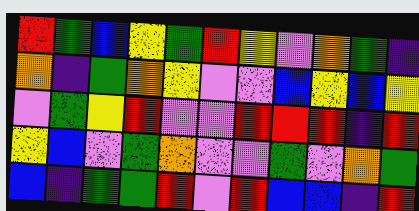[["red", "green", "blue", "yellow", "green", "red", "yellow", "violet", "orange", "green", "indigo"], ["orange", "indigo", "green", "orange", "yellow", "violet", "violet", "blue", "yellow", "blue", "yellow"], ["violet", "green", "yellow", "red", "violet", "violet", "red", "red", "red", "indigo", "red"], ["yellow", "blue", "violet", "green", "orange", "violet", "violet", "green", "violet", "orange", "green"], ["blue", "indigo", "green", "green", "red", "violet", "red", "blue", "blue", "indigo", "red"]]